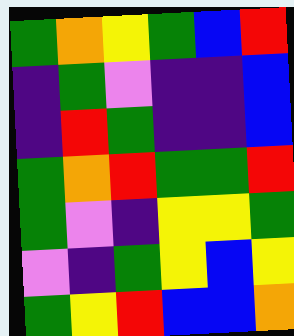[["green", "orange", "yellow", "green", "blue", "red"], ["indigo", "green", "violet", "indigo", "indigo", "blue"], ["indigo", "red", "green", "indigo", "indigo", "blue"], ["green", "orange", "red", "green", "green", "red"], ["green", "violet", "indigo", "yellow", "yellow", "green"], ["violet", "indigo", "green", "yellow", "blue", "yellow"], ["green", "yellow", "red", "blue", "blue", "orange"]]